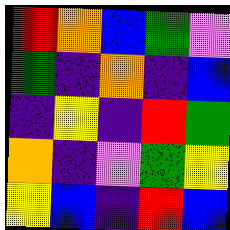[["red", "orange", "blue", "green", "violet"], ["green", "indigo", "orange", "indigo", "blue"], ["indigo", "yellow", "indigo", "red", "green"], ["orange", "indigo", "violet", "green", "yellow"], ["yellow", "blue", "indigo", "red", "blue"]]